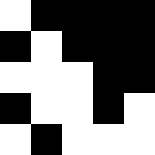[["white", "black", "black", "black", "black"], ["black", "white", "black", "black", "black"], ["white", "white", "white", "black", "black"], ["black", "white", "white", "black", "white"], ["white", "black", "white", "white", "white"]]